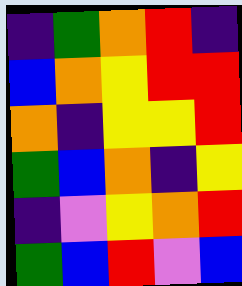[["indigo", "green", "orange", "red", "indigo"], ["blue", "orange", "yellow", "red", "red"], ["orange", "indigo", "yellow", "yellow", "red"], ["green", "blue", "orange", "indigo", "yellow"], ["indigo", "violet", "yellow", "orange", "red"], ["green", "blue", "red", "violet", "blue"]]